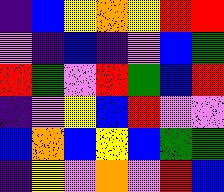[["indigo", "blue", "yellow", "orange", "yellow", "red", "red"], ["violet", "indigo", "blue", "indigo", "violet", "blue", "green"], ["red", "green", "violet", "red", "green", "blue", "red"], ["indigo", "violet", "yellow", "blue", "red", "violet", "violet"], ["blue", "orange", "blue", "yellow", "blue", "green", "green"], ["indigo", "yellow", "violet", "orange", "violet", "red", "blue"]]